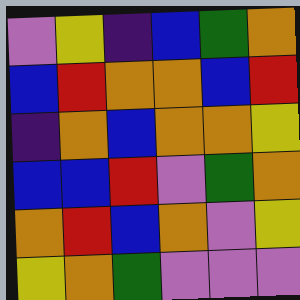[["violet", "yellow", "indigo", "blue", "green", "orange"], ["blue", "red", "orange", "orange", "blue", "red"], ["indigo", "orange", "blue", "orange", "orange", "yellow"], ["blue", "blue", "red", "violet", "green", "orange"], ["orange", "red", "blue", "orange", "violet", "yellow"], ["yellow", "orange", "green", "violet", "violet", "violet"]]